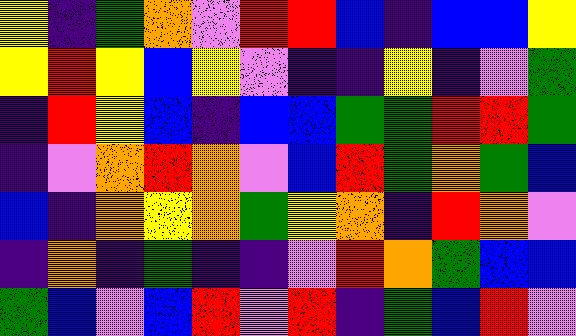[["yellow", "indigo", "green", "orange", "violet", "red", "red", "blue", "indigo", "blue", "blue", "yellow"], ["yellow", "red", "yellow", "blue", "yellow", "violet", "indigo", "indigo", "yellow", "indigo", "violet", "green"], ["indigo", "red", "yellow", "blue", "indigo", "blue", "blue", "green", "green", "red", "red", "green"], ["indigo", "violet", "orange", "red", "orange", "violet", "blue", "red", "green", "orange", "green", "blue"], ["blue", "indigo", "orange", "yellow", "orange", "green", "yellow", "orange", "indigo", "red", "orange", "violet"], ["indigo", "orange", "indigo", "green", "indigo", "indigo", "violet", "red", "orange", "green", "blue", "blue"], ["green", "blue", "violet", "blue", "red", "violet", "red", "indigo", "green", "blue", "red", "violet"]]